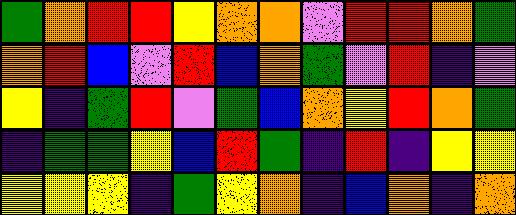[["green", "orange", "red", "red", "yellow", "orange", "orange", "violet", "red", "red", "orange", "green"], ["orange", "red", "blue", "violet", "red", "blue", "orange", "green", "violet", "red", "indigo", "violet"], ["yellow", "indigo", "green", "red", "violet", "green", "blue", "orange", "yellow", "red", "orange", "green"], ["indigo", "green", "green", "yellow", "blue", "red", "green", "indigo", "red", "indigo", "yellow", "yellow"], ["yellow", "yellow", "yellow", "indigo", "green", "yellow", "orange", "indigo", "blue", "orange", "indigo", "orange"]]